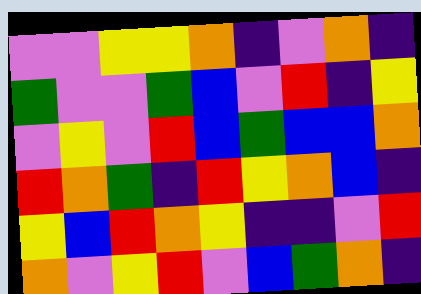[["violet", "violet", "yellow", "yellow", "orange", "indigo", "violet", "orange", "indigo"], ["green", "violet", "violet", "green", "blue", "violet", "red", "indigo", "yellow"], ["violet", "yellow", "violet", "red", "blue", "green", "blue", "blue", "orange"], ["red", "orange", "green", "indigo", "red", "yellow", "orange", "blue", "indigo"], ["yellow", "blue", "red", "orange", "yellow", "indigo", "indigo", "violet", "red"], ["orange", "violet", "yellow", "red", "violet", "blue", "green", "orange", "indigo"]]